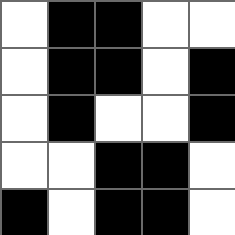[["white", "black", "black", "white", "white"], ["white", "black", "black", "white", "black"], ["white", "black", "white", "white", "black"], ["white", "white", "black", "black", "white"], ["black", "white", "black", "black", "white"]]